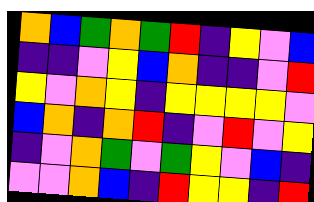[["orange", "blue", "green", "orange", "green", "red", "indigo", "yellow", "violet", "blue"], ["indigo", "indigo", "violet", "yellow", "blue", "orange", "indigo", "indigo", "violet", "red"], ["yellow", "violet", "orange", "yellow", "indigo", "yellow", "yellow", "yellow", "yellow", "violet"], ["blue", "orange", "indigo", "orange", "red", "indigo", "violet", "red", "violet", "yellow"], ["indigo", "violet", "orange", "green", "violet", "green", "yellow", "violet", "blue", "indigo"], ["violet", "violet", "orange", "blue", "indigo", "red", "yellow", "yellow", "indigo", "red"]]